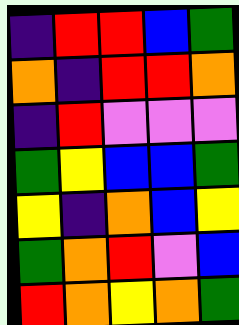[["indigo", "red", "red", "blue", "green"], ["orange", "indigo", "red", "red", "orange"], ["indigo", "red", "violet", "violet", "violet"], ["green", "yellow", "blue", "blue", "green"], ["yellow", "indigo", "orange", "blue", "yellow"], ["green", "orange", "red", "violet", "blue"], ["red", "orange", "yellow", "orange", "green"]]